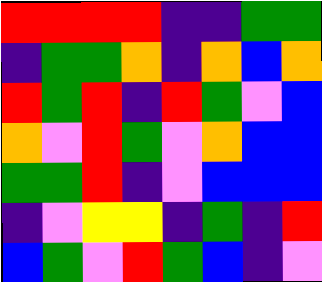[["red", "red", "red", "red", "indigo", "indigo", "green", "green"], ["indigo", "green", "green", "orange", "indigo", "orange", "blue", "orange"], ["red", "green", "red", "indigo", "red", "green", "violet", "blue"], ["orange", "violet", "red", "green", "violet", "orange", "blue", "blue"], ["green", "green", "red", "indigo", "violet", "blue", "blue", "blue"], ["indigo", "violet", "yellow", "yellow", "indigo", "green", "indigo", "red"], ["blue", "green", "violet", "red", "green", "blue", "indigo", "violet"]]